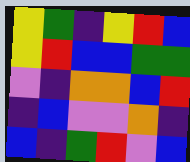[["yellow", "green", "indigo", "yellow", "red", "blue"], ["yellow", "red", "blue", "blue", "green", "green"], ["violet", "indigo", "orange", "orange", "blue", "red"], ["indigo", "blue", "violet", "violet", "orange", "indigo"], ["blue", "indigo", "green", "red", "violet", "blue"]]